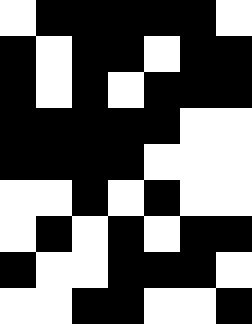[["white", "black", "black", "black", "black", "black", "white"], ["black", "white", "black", "black", "white", "black", "black"], ["black", "white", "black", "white", "black", "black", "black"], ["black", "black", "black", "black", "black", "white", "white"], ["black", "black", "black", "black", "white", "white", "white"], ["white", "white", "black", "white", "black", "white", "white"], ["white", "black", "white", "black", "white", "black", "black"], ["black", "white", "white", "black", "black", "black", "white"], ["white", "white", "black", "black", "white", "white", "black"]]